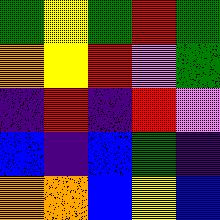[["green", "yellow", "green", "red", "green"], ["orange", "yellow", "red", "violet", "green"], ["indigo", "red", "indigo", "red", "violet"], ["blue", "indigo", "blue", "green", "indigo"], ["orange", "orange", "blue", "yellow", "blue"]]